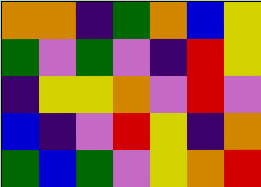[["orange", "orange", "indigo", "green", "orange", "blue", "yellow"], ["green", "violet", "green", "violet", "indigo", "red", "yellow"], ["indigo", "yellow", "yellow", "orange", "violet", "red", "violet"], ["blue", "indigo", "violet", "red", "yellow", "indigo", "orange"], ["green", "blue", "green", "violet", "yellow", "orange", "red"]]